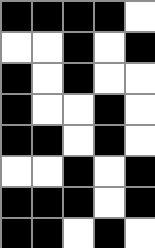[["black", "black", "black", "black", "white"], ["white", "white", "black", "white", "black"], ["black", "white", "black", "white", "white"], ["black", "white", "white", "black", "white"], ["black", "black", "white", "black", "white"], ["white", "white", "black", "white", "black"], ["black", "black", "black", "white", "black"], ["black", "black", "white", "black", "white"]]